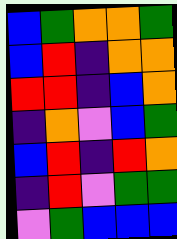[["blue", "green", "orange", "orange", "green"], ["blue", "red", "indigo", "orange", "orange"], ["red", "red", "indigo", "blue", "orange"], ["indigo", "orange", "violet", "blue", "green"], ["blue", "red", "indigo", "red", "orange"], ["indigo", "red", "violet", "green", "green"], ["violet", "green", "blue", "blue", "blue"]]